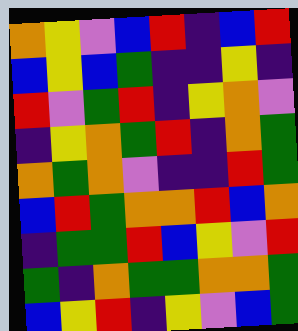[["orange", "yellow", "violet", "blue", "red", "indigo", "blue", "red"], ["blue", "yellow", "blue", "green", "indigo", "indigo", "yellow", "indigo"], ["red", "violet", "green", "red", "indigo", "yellow", "orange", "violet"], ["indigo", "yellow", "orange", "green", "red", "indigo", "orange", "green"], ["orange", "green", "orange", "violet", "indigo", "indigo", "red", "green"], ["blue", "red", "green", "orange", "orange", "red", "blue", "orange"], ["indigo", "green", "green", "red", "blue", "yellow", "violet", "red"], ["green", "indigo", "orange", "green", "green", "orange", "orange", "green"], ["blue", "yellow", "red", "indigo", "yellow", "violet", "blue", "green"]]